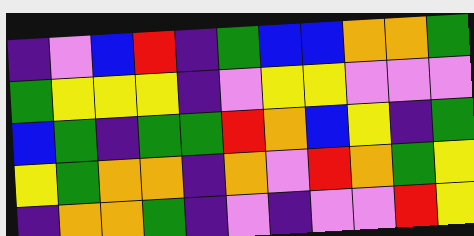[["indigo", "violet", "blue", "red", "indigo", "green", "blue", "blue", "orange", "orange", "green"], ["green", "yellow", "yellow", "yellow", "indigo", "violet", "yellow", "yellow", "violet", "violet", "violet"], ["blue", "green", "indigo", "green", "green", "red", "orange", "blue", "yellow", "indigo", "green"], ["yellow", "green", "orange", "orange", "indigo", "orange", "violet", "red", "orange", "green", "yellow"], ["indigo", "orange", "orange", "green", "indigo", "violet", "indigo", "violet", "violet", "red", "yellow"]]